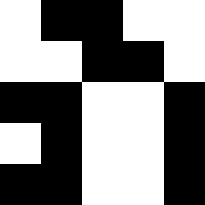[["white", "black", "black", "white", "white"], ["white", "white", "black", "black", "white"], ["black", "black", "white", "white", "black"], ["white", "black", "white", "white", "black"], ["black", "black", "white", "white", "black"]]